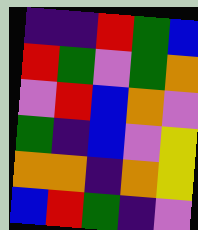[["indigo", "indigo", "red", "green", "blue"], ["red", "green", "violet", "green", "orange"], ["violet", "red", "blue", "orange", "violet"], ["green", "indigo", "blue", "violet", "yellow"], ["orange", "orange", "indigo", "orange", "yellow"], ["blue", "red", "green", "indigo", "violet"]]